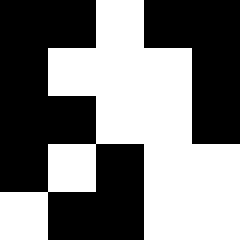[["black", "black", "white", "black", "black"], ["black", "white", "white", "white", "black"], ["black", "black", "white", "white", "black"], ["black", "white", "black", "white", "white"], ["white", "black", "black", "white", "white"]]